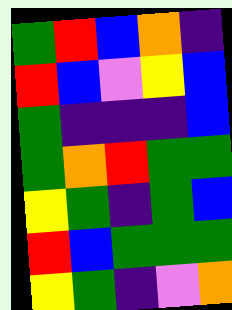[["green", "red", "blue", "orange", "indigo"], ["red", "blue", "violet", "yellow", "blue"], ["green", "indigo", "indigo", "indigo", "blue"], ["green", "orange", "red", "green", "green"], ["yellow", "green", "indigo", "green", "blue"], ["red", "blue", "green", "green", "green"], ["yellow", "green", "indigo", "violet", "orange"]]